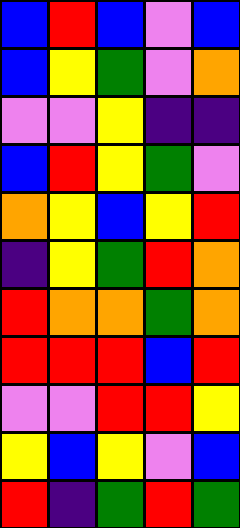[["blue", "red", "blue", "violet", "blue"], ["blue", "yellow", "green", "violet", "orange"], ["violet", "violet", "yellow", "indigo", "indigo"], ["blue", "red", "yellow", "green", "violet"], ["orange", "yellow", "blue", "yellow", "red"], ["indigo", "yellow", "green", "red", "orange"], ["red", "orange", "orange", "green", "orange"], ["red", "red", "red", "blue", "red"], ["violet", "violet", "red", "red", "yellow"], ["yellow", "blue", "yellow", "violet", "blue"], ["red", "indigo", "green", "red", "green"]]